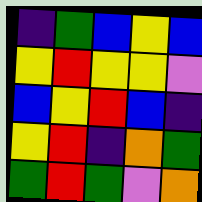[["indigo", "green", "blue", "yellow", "blue"], ["yellow", "red", "yellow", "yellow", "violet"], ["blue", "yellow", "red", "blue", "indigo"], ["yellow", "red", "indigo", "orange", "green"], ["green", "red", "green", "violet", "orange"]]